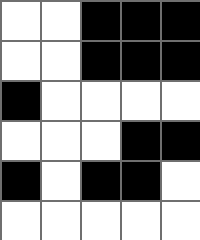[["white", "white", "black", "black", "black"], ["white", "white", "black", "black", "black"], ["black", "white", "white", "white", "white"], ["white", "white", "white", "black", "black"], ["black", "white", "black", "black", "white"], ["white", "white", "white", "white", "white"]]